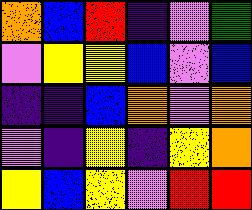[["orange", "blue", "red", "indigo", "violet", "green"], ["violet", "yellow", "yellow", "blue", "violet", "blue"], ["indigo", "indigo", "blue", "orange", "violet", "orange"], ["violet", "indigo", "yellow", "indigo", "yellow", "orange"], ["yellow", "blue", "yellow", "violet", "red", "red"]]